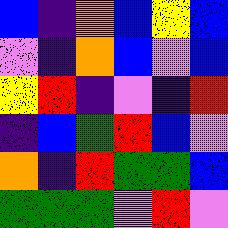[["blue", "indigo", "orange", "blue", "yellow", "blue"], ["violet", "indigo", "orange", "blue", "violet", "blue"], ["yellow", "red", "indigo", "violet", "indigo", "red"], ["indigo", "blue", "green", "red", "blue", "violet"], ["orange", "indigo", "red", "green", "green", "blue"], ["green", "green", "green", "violet", "red", "violet"]]